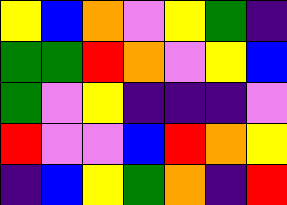[["yellow", "blue", "orange", "violet", "yellow", "green", "indigo"], ["green", "green", "red", "orange", "violet", "yellow", "blue"], ["green", "violet", "yellow", "indigo", "indigo", "indigo", "violet"], ["red", "violet", "violet", "blue", "red", "orange", "yellow"], ["indigo", "blue", "yellow", "green", "orange", "indigo", "red"]]